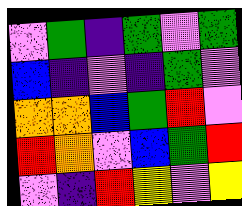[["violet", "green", "indigo", "green", "violet", "green"], ["blue", "indigo", "violet", "indigo", "green", "violet"], ["orange", "orange", "blue", "green", "red", "violet"], ["red", "orange", "violet", "blue", "green", "red"], ["violet", "indigo", "red", "yellow", "violet", "yellow"]]